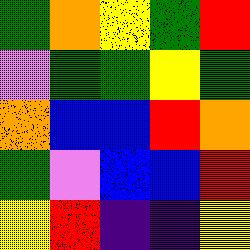[["green", "orange", "yellow", "green", "red"], ["violet", "green", "green", "yellow", "green"], ["orange", "blue", "blue", "red", "orange"], ["green", "violet", "blue", "blue", "red"], ["yellow", "red", "indigo", "indigo", "yellow"]]